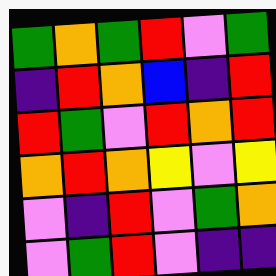[["green", "orange", "green", "red", "violet", "green"], ["indigo", "red", "orange", "blue", "indigo", "red"], ["red", "green", "violet", "red", "orange", "red"], ["orange", "red", "orange", "yellow", "violet", "yellow"], ["violet", "indigo", "red", "violet", "green", "orange"], ["violet", "green", "red", "violet", "indigo", "indigo"]]